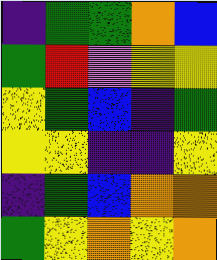[["indigo", "green", "green", "orange", "blue"], ["green", "red", "violet", "yellow", "yellow"], ["yellow", "green", "blue", "indigo", "green"], ["yellow", "yellow", "indigo", "indigo", "yellow"], ["indigo", "green", "blue", "orange", "orange"], ["green", "yellow", "orange", "yellow", "orange"]]